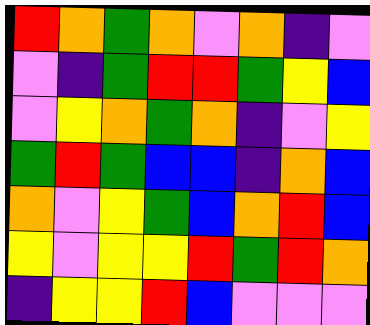[["red", "orange", "green", "orange", "violet", "orange", "indigo", "violet"], ["violet", "indigo", "green", "red", "red", "green", "yellow", "blue"], ["violet", "yellow", "orange", "green", "orange", "indigo", "violet", "yellow"], ["green", "red", "green", "blue", "blue", "indigo", "orange", "blue"], ["orange", "violet", "yellow", "green", "blue", "orange", "red", "blue"], ["yellow", "violet", "yellow", "yellow", "red", "green", "red", "orange"], ["indigo", "yellow", "yellow", "red", "blue", "violet", "violet", "violet"]]